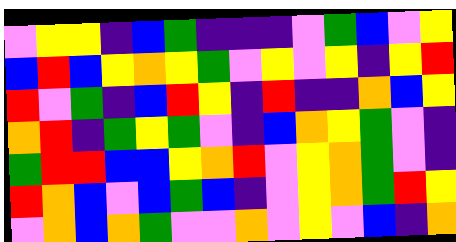[["violet", "yellow", "yellow", "indigo", "blue", "green", "indigo", "indigo", "indigo", "violet", "green", "blue", "violet", "yellow"], ["blue", "red", "blue", "yellow", "orange", "yellow", "green", "violet", "yellow", "violet", "yellow", "indigo", "yellow", "red"], ["red", "violet", "green", "indigo", "blue", "red", "yellow", "indigo", "red", "indigo", "indigo", "orange", "blue", "yellow"], ["orange", "red", "indigo", "green", "yellow", "green", "violet", "indigo", "blue", "orange", "yellow", "green", "violet", "indigo"], ["green", "red", "red", "blue", "blue", "yellow", "orange", "red", "violet", "yellow", "orange", "green", "violet", "indigo"], ["red", "orange", "blue", "violet", "blue", "green", "blue", "indigo", "violet", "yellow", "orange", "green", "red", "yellow"], ["violet", "orange", "blue", "orange", "green", "violet", "violet", "orange", "violet", "yellow", "violet", "blue", "indigo", "orange"]]